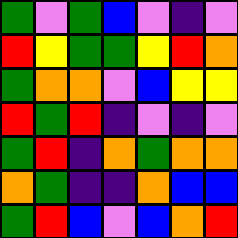[["green", "violet", "green", "blue", "violet", "indigo", "violet"], ["red", "yellow", "green", "green", "yellow", "red", "orange"], ["green", "orange", "orange", "violet", "blue", "yellow", "yellow"], ["red", "green", "red", "indigo", "violet", "indigo", "violet"], ["green", "red", "indigo", "orange", "green", "orange", "orange"], ["orange", "green", "indigo", "indigo", "orange", "blue", "blue"], ["green", "red", "blue", "violet", "blue", "orange", "red"]]